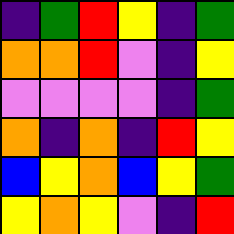[["indigo", "green", "red", "yellow", "indigo", "green"], ["orange", "orange", "red", "violet", "indigo", "yellow"], ["violet", "violet", "violet", "violet", "indigo", "green"], ["orange", "indigo", "orange", "indigo", "red", "yellow"], ["blue", "yellow", "orange", "blue", "yellow", "green"], ["yellow", "orange", "yellow", "violet", "indigo", "red"]]